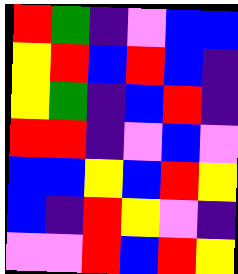[["red", "green", "indigo", "violet", "blue", "blue"], ["yellow", "red", "blue", "red", "blue", "indigo"], ["yellow", "green", "indigo", "blue", "red", "indigo"], ["red", "red", "indigo", "violet", "blue", "violet"], ["blue", "blue", "yellow", "blue", "red", "yellow"], ["blue", "indigo", "red", "yellow", "violet", "indigo"], ["violet", "violet", "red", "blue", "red", "yellow"]]